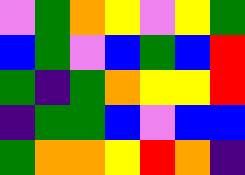[["violet", "green", "orange", "yellow", "violet", "yellow", "green"], ["blue", "green", "violet", "blue", "green", "blue", "red"], ["green", "indigo", "green", "orange", "yellow", "yellow", "red"], ["indigo", "green", "green", "blue", "violet", "blue", "blue"], ["green", "orange", "orange", "yellow", "red", "orange", "indigo"]]